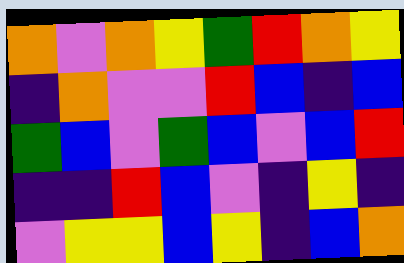[["orange", "violet", "orange", "yellow", "green", "red", "orange", "yellow"], ["indigo", "orange", "violet", "violet", "red", "blue", "indigo", "blue"], ["green", "blue", "violet", "green", "blue", "violet", "blue", "red"], ["indigo", "indigo", "red", "blue", "violet", "indigo", "yellow", "indigo"], ["violet", "yellow", "yellow", "blue", "yellow", "indigo", "blue", "orange"]]